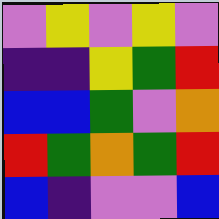[["violet", "yellow", "violet", "yellow", "violet"], ["indigo", "indigo", "yellow", "green", "red"], ["blue", "blue", "green", "violet", "orange"], ["red", "green", "orange", "green", "red"], ["blue", "indigo", "violet", "violet", "blue"]]